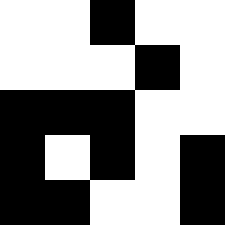[["white", "white", "black", "white", "white"], ["white", "white", "white", "black", "white"], ["black", "black", "black", "white", "white"], ["black", "white", "black", "white", "black"], ["black", "black", "white", "white", "black"]]